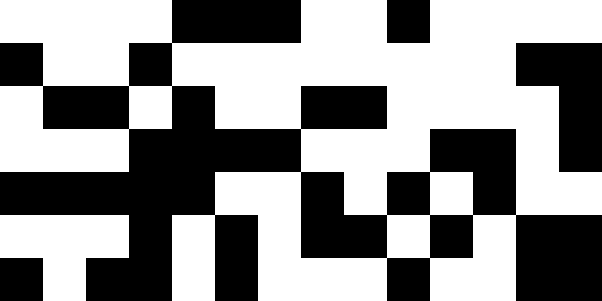[["white", "white", "white", "white", "black", "black", "black", "white", "white", "black", "white", "white", "white", "white"], ["black", "white", "white", "black", "white", "white", "white", "white", "white", "white", "white", "white", "black", "black"], ["white", "black", "black", "white", "black", "white", "white", "black", "black", "white", "white", "white", "white", "black"], ["white", "white", "white", "black", "black", "black", "black", "white", "white", "white", "black", "black", "white", "black"], ["black", "black", "black", "black", "black", "white", "white", "black", "white", "black", "white", "black", "white", "white"], ["white", "white", "white", "black", "white", "black", "white", "black", "black", "white", "black", "white", "black", "black"], ["black", "white", "black", "black", "white", "black", "white", "white", "white", "black", "white", "white", "black", "black"]]